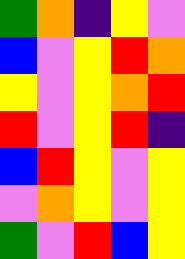[["green", "orange", "indigo", "yellow", "violet"], ["blue", "violet", "yellow", "red", "orange"], ["yellow", "violet", "yellow", "orange", "red"], ["red", "violet", "yellow", "red", "indigo"], ["blue", "red", "yellow", "violet", "yellow"], ["violet", "orange", "yellow", "violet", "yellow"], ["green", "violet", "red", "blue", "yellow"]]